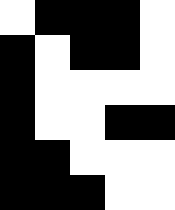[["white", "black", "black", "black", "white"], ["black", "white", "black", "black", "white"], ["black", "white", "white", "white", "white"], ["black", "white", "white", "black", "black"], ["black", "black", "white", "white", "white"], ["black", "black", "black", "white", "white"]]